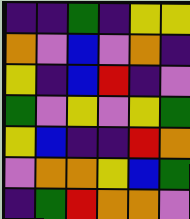[["indigo", "indigo", "green", "indigo", "yellow", "yellow"], ["orange", "violet", "blue", "violet", "orange", "indigo"], ["yellow", "indigo", "blue", "red", "indigo", "violet"], ["green", "violet", "yellow", "violet", "yellow", "green"], ["yellow", "blue", "indigo", "indigo", "red", "orange"], ["violet", "orange", "orange", "yellow", "blue", "green"], ["indigo", "green", "red", "orange", "orange", "violet"]]